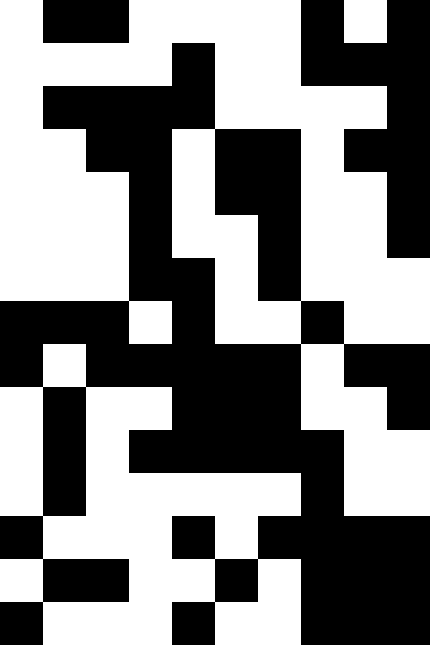[["white", "black", "black", "white", "white", "white", "white", "black", "white", "black"], ["white", "white", "white", "white", "black", "white", "white", "black", "black", "black"], ["white", "black", "black", "black", "black", "white", "white", "white", "white", "black"], ["white", "white", "black", "black", "white", "black", "black", "white", "black", "black"], ["white", "white", "white", "black", "white", "black", "black", "white", "white", "black"], ["white", "white", "white", "black", "white", "white", "black", "white", "white", "black"], ["white", "white", "white", "black", "black", "white", "black", "white", "white", "white"], ["black", "black", "black", "white", "black", "white", "white", "black", "white", "white"], ["black", "white", "black", "black", "black", "black", "black", "white", "black", "black"], ["white", "black", "white", "white", "black", "black", "black", "white", "white", "black"], ["white", "black", "white", "black", "black", "black", "black", "black", "white", "white"], ["white", "black", "white", "white", "white", "white", "white", "black", "white", "white"], ["black", "white", "white", "white", "black", "white", "black", "black", "black", "black"], ["white", "black", "black", "white", "white", "black", "white", "black", "black", "black"], ["black", "white", "white", "white", "black", "white", "white", "black", "black", "black"]]